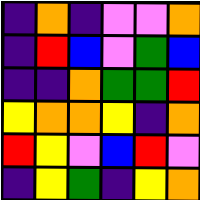[["indigo", "orange", "indigo", "violet", "violet", "orange"], ["indigo", "red", "blue", "violet", "green", "blue"], ["indigo", "indigo", "orange", "green", "green", "red"], ["yellow", "orange", "orange", "yellow", "indigo", "orange"], ["red", "yellow", "violet", "blue", "red", "violet"], ["indigo", "yellow", "green", "indigo", "yellow", "orange"]]